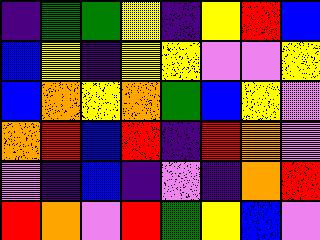[["indigo", "green", "green", "yellow", "indigo", "yellow", "red", "blue"], ["blue", "yellow", "indigo", "yellow", "yellow", "violet", "violet", "yellow"], ["blue", "orange", "yellow", "orange", "green", "blue", "yellow", "violet"], ["orange", "red", "blue", "red", "indigo", "red", "orange", "violet"], ["violet", "indigo", "blue", "indigo", "violet", "indigo", "orange", "red"], ["red", "orange", "violet", "red", "green", "yellow", "blue", "violet"]]